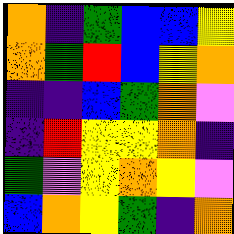[["orange", "indigo", "green", "blue", "blue", "yellow"], ["orange", "green", "red", "blue", "yellow", "orange"], ["indigo", "indigo", "blue", "green", "orange", "violet"], ["indigo", "red", "yellow", "yellow", "orange", "indigo"], ["green", "violet", "yellow", "orange", "yellow", "violet"], ["blue", "orange", "yellow", "green", "indigo", "orange"]]